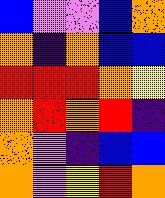[["blue", "violet", "violet", "blue", "orange"], ["orange", "indigo", "orange", "blue", "blue"], ["red", "red", "red", "orange", "yellow"], ["orange", "red", "orange", "red", "indigo"], ["orange", "violet", "indigo", "blue", "blue"], ["orange", "violet", "yellow", "red", "orange"]]